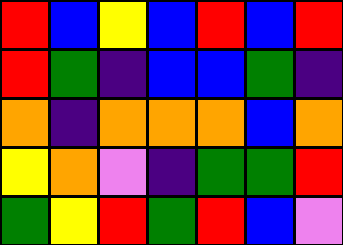[["red", "blue", "yellow", "blue", "red", "blue", "red"], ["red", "green", "indigo", "blue", "blue", "green", "indigo"], ["orange", "indigo", "orange", "orange", "orange", "blue", "orange"], ["yellow", "orange", "violet", "indigo", "green", "green", "red"], ["green", "yellow", "red", "green", "red", "blue", "violet"]]